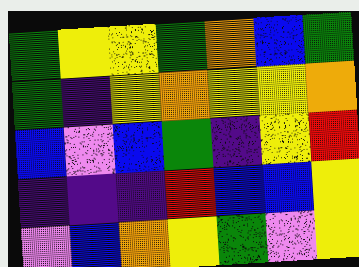[["green", "yellow", "yellow", "green", "orange", "blue", "green"], ["green", "indigo", "yellow", "orange", "yellow", "yellow", "orange"], ["blue", "violet", "blue", "green", "indigo", "yellow", "red"], ["indigo", "indigo", "indigo", "red", "blue", "blue", "yellow"], ["violet", "blue", "orange", "yellow", "green", "violet", "yellow"]]